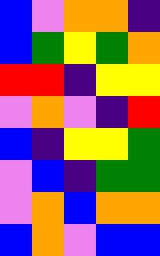[["blue", "violet", "orange", "orange", "indigo"], ["blue", "green", "yellow", "green", "orange"], ["red", "red", "indigo", "yellow", "yellow"], ["violet", "orange", "violet", "indigo", "red"], ["blue", "indigo", "yellow", "yellow", "green"], ["violet", "blue", "indigo", "green", "green"], ["violet", "orange", "blue", "orange", "orange"], ["blue", "orange", "violet", "blue", "blue"]]